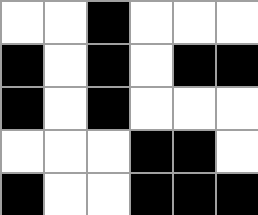[["white", "white", "black", "white", "white", "white"], ["black", "white", "black", "white", "black", "black"], ["black", "white", "black", "white", "white", "white"], ["white", "white", "white", "black", "black", "white"], ["black", "white", "white", "black", "black", "black"]]